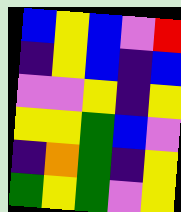[["blue", "yellow", "blue", "violet", "red"], ["indigo", "yellow", "blue", "indigo", "blue"], ["violet", "violet", "yellow", "indigo", "yellow"], ["yellow", "yellow", "green", "blue", "violet"], ["indigo", "orange", "green", "indigo", "yellow"], ["green", "yellow", "green", "violet", "yellow"]]